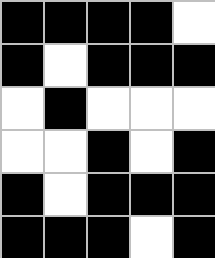[["black", "black", "black", "black", "white"], ["black", "white", "black", "black", "black"], ["white", "black", "white", "white", "white"], ["white", "white", "black", "white", "black"], ["black", "white", "black", "black", "black"], ["black", "black", "black", "white", "black"]]